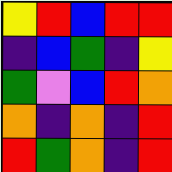[["yellow", "red", "blue", "red", "red"], ["indigo", "blue", "green", "indigo", "yellow"], ["green", "violet", "blue", "red", "orange"], ["orange", "indigo", "orange", "indigo", "red"], ["red", "green", "orange", "indigo", "red"]]